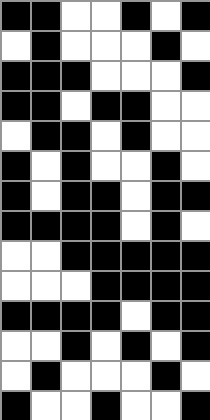[["black", "black", "white", "white", "black", "white", "black"], ["white", "black", "white", "white", "white", "black", "white"], ["black", "black", "black", "white", "white", "white", "black"], ["black", "black", "white", "black", "black", "white", "white"], ["white", "black", "black", "white", "black", "white", "white"], ["black", "white", "black", "white", "white", "black", "white"], ["black", "white", "black", "black", "white", "black", "black"], ["black", "black", "black", "black", "white", "black", "white"], ["white", "white", "black", "black", "black", "black", "black"], ["white", "white", "white", "black", "black", "black", "black"], ["black", "black", "black", "black", "white", "black", "black"], ["white", "white", "black", "white", "black", "white", "black"], ["white", "black", "white", "white", "white", "black", "white"], ["black", "white", "white", "black", "white", "white", "black"]]